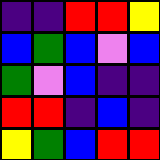[["indigo", "indigo", "red", "red", "yellow"], ["blue", "green", "blue", "violet", "blue"], ["green", "violet", "blue", "indigo", "indigo"], ["red", "red", "indigo", "blue", "indigo"], ["yellow", "green", "blue", "red", "red"]]